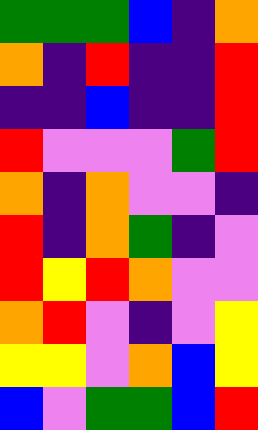[["green", "green", "green", "blue", "indigo", "orange"], ["orange", "indigo", "red", "indigo", "indigo", "red"], ["indigo", "indigo", "blue", "indigo", "indigo", "red"], ["red", "violet", "violet", "violet", "green", "red"], ["orange", "indigo", "orange", "violet", "violet", "indigo"], ["red", "indigo", "orange", "green", "indigo", "violet"], ["red", "yellow", "red", "orange", "violet", "violet"], ["orange", "red", "violet", "indigo", "violet", "yellow"], ["yellow", "yellow", "violet", "orange", "blue", "yellow"], ["blue", "violet", "green", "green", "blue", "red"]]